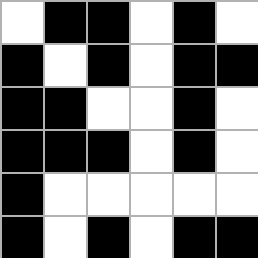[["white", "black", "black", "white", "black", "white"], ["black", "white", "black", "white", "black", "black"], ["black", "black", "white", "white", "black", "white"], ["black", "black", "black", "white", "black", "white"], ["black", "white", "white", "white", "white", "white"], ["black", "white", "black", "white", "black", "black"]]